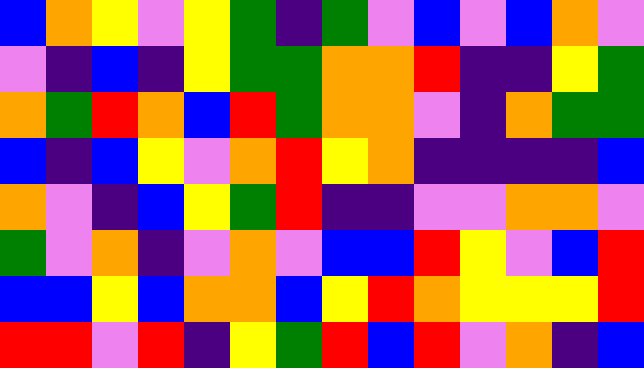[["blue", "orange", "yellow", "violet", "yellow", "green", "indigo", "green", "violet", "blue", "violet", "blue", "orange", "violet"], ["violet", "indigo", "blue", "indigo", "yellow", "green", "green", "orange", "orange", "red", "indigo", "indigo", "yellow", "green"], ["orange", "green", "red", "orange", "blue", "red", "green", "orange", "orange", "violet", "indigo", "orange", "green", "green"], ["blue", "indigo", "blue", "yellow", "violet", "orange", "red", "yellow", "orange", "indigo", "indigo", "indigo", "indigo", "blue"], ["orange", "violet", "indigo", "blue", "yellow", "green", "red", "indigo", "indigo", "violet", "violet", "orange", "orange", "violet"], ["green", "violet", "orange", "indigo", "violet", "orange", "violet", "blue", "blue", "red", "yellow", "violet", "blue", "red"], ["blue", "blue", "yellow", "blue", "orange", "orange", "blue", "yellow", "red", "orange", "yellow", "yellow", "yellow", "red"], ["red", "red", "violet", "red", "indigo", "yellow", "green", "red", "blue", "red", "violet", "orange", "indigo", "blue"]]